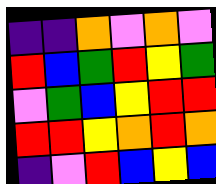[["indigo", "indigo", "orange", "violet", "orange", "violet"], ["red", "blue", "green", "red", "yellow", "green"], ["violet", "green", "blue", "yellow", "red", "red"], ["red", "red", "yellow", "orange", "red", "orange"], ["indigo", "violet", "red", "blue", "yellow", "blue"]]